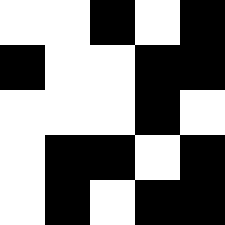[["white", "white", "black", "white", "black"], ["black", "white", "white", "black", "black"], ["white", "white", "white", "black", "white"], ["white", "black", "black", "white", "black"], ["white", "black", "white", "black", "black"]]